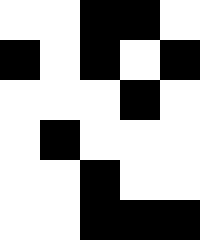[["white", "white", "black", "black", "white"], ["black", "white", "black", "white", "black"], ["white", "white", "white", "black", "white"], ["white", "black", "white", "white", "white"], ["white", "white", "black", "white", "white"], ["white", "white", "black", "black", "black"]]